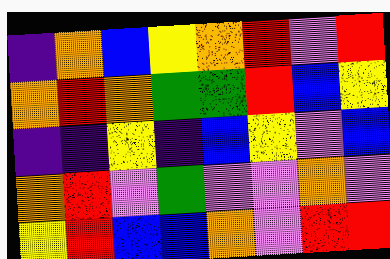[["indigo", "orange", "blue", "yellow", "orange", "red", "violet", "red"], ["orange", "red", "orange", "green", "green", "red", "blue", "yellow"], ["indigo", "indigo", "yellow", "indigo", "blue", "yellow", "violet", "blue"], ["orange", "red", "violet", "green", "violet", "violet", "orange", "violet"], ["yellow", "red", "blue", "blue", "orange", "violet", "red", "red"]]